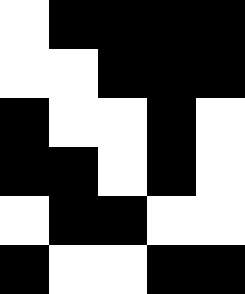[["white", "black", "black", "black", "black"], ["white", "white", "black", "black", "black"], ["black", "white", "white", "black", "white"], ["black", "black", "white", "black", "white"], ["white", "black", "black", "white", "white"], ["black", "white", "white", "black", "black"]]